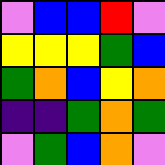[["violet", "blue", "blue", "red", "violet"], ["yellow", "yellow", "yellow", "green", "blue"], ["green", "orange", "blue", "yellow", "orange"], ["indigo", "indigo", "green", "orange", "green"], ["violet", "green", "blue", "orange", "violet"]]